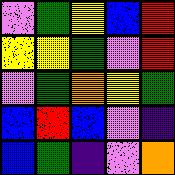[["violet", "green", "yellow", "blue", "red"], ["yellow", "yellow", "green", "violet", "red"], ["violet", "green", "orange", "yellow", "green"], ["blue", "red", "blue", "violet", "indigo"], ["blue", "green", "indigo", "violet", "orange"]]